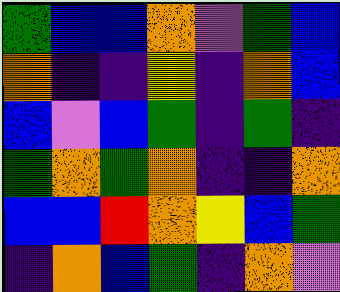[["green", "blue", "blue", "orange", "violet", "green", "blue"], ["orange", "indigo", "indigo", "yellow", "indigo", "orange", "blue"], ["blue", "violet", "blue", "green", "indigo", "green", "indigo"], ["green", "orange", "green", "orange", "indigo", "indigo", "orange"], ["blue", "blue", "red", "orange", "yellow", "blue", "green"], ["indigo", "orange", "blue", "green", "indigo", "orange", "violet"]]